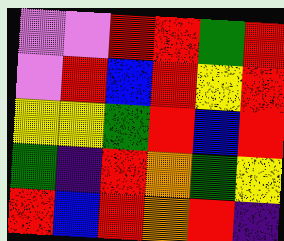[["violet", "violet", "red", "red", "green", "red"], ["violet", "red", "blue", "red", "yellow", "red"], ["yellow", "yellow", "green", "red", "blue", "red"], ["green", "indigo", "red", "orange", "green", "yellow"], ["red", "blue", "red", "orange", "red", "indigo"]]